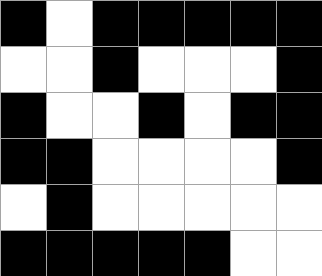[["black", "white", "black", "black", "black", "black", "black"], ["white", "white", "black", "white", "white", "white", "black"], ["black", "white", "white", "black", "white", "black", "black"], ["black", "black", "white", "white", "white", "white", "black"], ["white", "black", "white", "white", "white", "white", "white"], ["black", "black", "black", "black", "black", "white", "white"]]